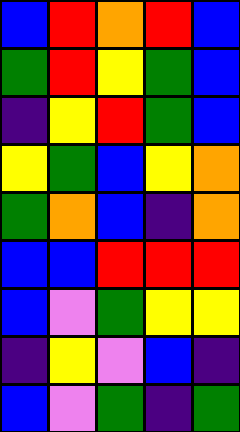[["blue", "red", "orange", "red", "blue"], ["green", "red", "yellow", "green", "blue"], ["indigo", "yellow", "red", "green", "blue"], ["yellow", "green", "blue", "yellow", "orange"], ["green", "orange", "blue", "indigo", "orange"], ["blue", "blue", "red", "red", "red"], ["blue", "violet", "green", "yellow", "yellow"], ["indigo", "yellow", "violet", "blue", "indigo"], ["blue", "violet", "green", "indigo", "green"]]